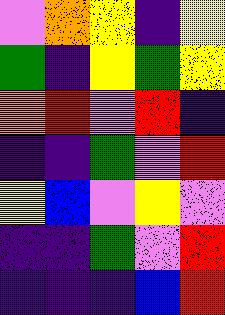[["violet", "orange", "yellow", "indigo", "yellow"], ["green", "indigo", "yellow", "green", "yellow"], ["orange", "red", "violet", "red", "indigo"], ["indigo", "indigo", "green", "violet", "red"], ["yellow", "blue", "violet", "yellow", "violet"], ["indigo", "indigo", "green", "violet", "red"], ["indigo", "indigo", "indigo", "blue", "red"]]